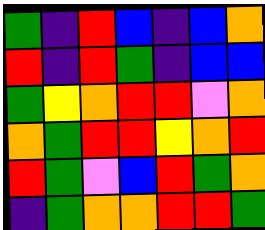[["green", "indigo", "red", "blue", "indigo", "blue", "orange"], ["red", "indigo", "red", "green", "indigo", "blue", "blue"], ["green", "yellow", "orange", "red", "red", "violet", "orange"], ["orange", "green", "red", "red", "yellow", "orange", "red"], ["red", "green", "violet", "blue", "red", "green", "orange"], ["indigo", "green", "orange", "orange", "red", "red", "green"]]